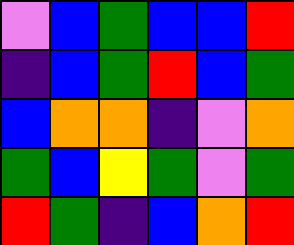[["violet", "blue", "green", "blue", "blue", "red"], ["indigo", "blue", "green", "red", "blue", "green"], ["blue", "orange", "orange", "indigo", "violet", "orange"], ["green", "blue", "yellow", "green", "violet", "green"], ["red", "green", "indigo", "blue", "orange", "red"]]